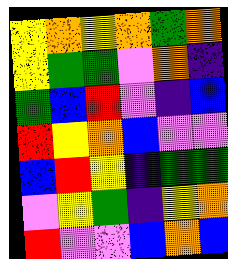[["yellow", "orange", "yellow", "orange", "green", "orange"], ["yellow", "green", "green", "violet", "orange", "indigo"], ["green", "blue", "red", "violet", "indigo", "blue"], ["red", "yellow", "orange", "blue", "violet", "violet"], ["blue", "red", "yellow", "indigo", "green", "green"], ["violet", "yellow", "green", "indigo", "yellow", "orange"], ["red", "violet", "violet", "blue", "orange", "blue"]]